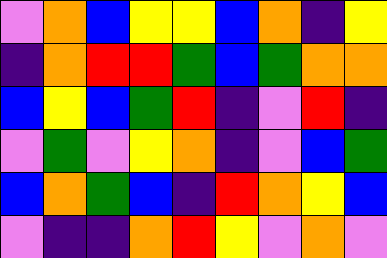[["violet", "orange", "blue", "yellow", "yellow", "blue", "orange", "indigo", "yellow"], ["indigo", "orange", "red", "red", "green", "blue", "green", "orange", "orange"], ["blue", "yellow", "blue", "green", "red", "indigo", "violet", "red", "indigo"], ["violet", "green", "violet", "yellow", "orange", "indigo", "violet", "blue", "green"], ["blue", "orange", "green", "blue", "indigo", "red", "orange", "yellow", "blue"], ["violet", "indigo", "indigo", "orange", "red", "yellow", "violet", "orange", "violet"]]